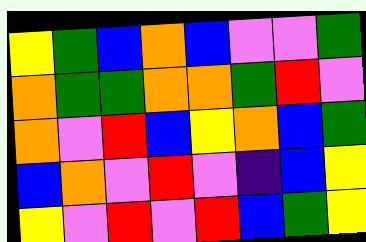[["yellow", "green", "blue", "orange", "blue", "violet", "violet", "green"], ["orange", "green", "green", "orange", "orange", "green", "red", "violet"], ["orange", "violet", "red", "blue", "yellow", "orange", "blue", "green"], ["blue", "orange", "violet", "red", "violet", "indigo", "blue", "yellow"], ["yellow", "violet", "red", "violet", "red", "blue", "green", "yellow"]]